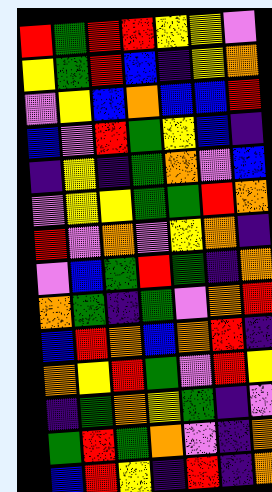[["red", "green", "red", "red", "yellow", "yellow", "violet"], ["yellow", "green", "red", "blue", "indigo", "yellow", "orange"], ["violet", "yellow", "blue", "orange", "blue", "blue", "red"], ["blue", "violet", "red", "green", "yellow", "blue", "indigo"], ["indigo", "yellow", "indigo", "green", "orange", "violet", "blue"], ["violet", "yellow", "yellow", "green", "green", "red", "orange"], ["red", "violet", "orange", "violet", "yellow", "orange", "indigo"], ["violet", "blue", "green", "red", "green", "indigo", "orange"], ["orange", "green", "indigo", "green", "violet", "orange", "red"], ["blue", "red", "orange", "blue", "orange", "red", "indigo"], ["orange", "yellow", "red", "green", "violet", "red", "yellow"], ["indigo", "green", "orange", "yellow", "green", "indigo", "violet"], ["green", "red", "green", "orange", "violet", "indigo", "orange"], ["blue", "red", "yellow", "indigo", "red", "indigo", "orange"]]